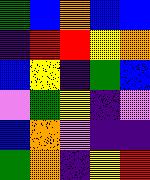[["green", "blue", "orange", "blue", "blue"], ["indigo", "red", "red", "yellow", "orange"], ["blue", "yellow", "indigo", "green", "blue"], ["violet", "green", "yellow", "indigo", "violet"], ["blue", "orange", "violet", "indigo", "indigo"], ["green", "orange", "indigo", "yellow", "red"]]